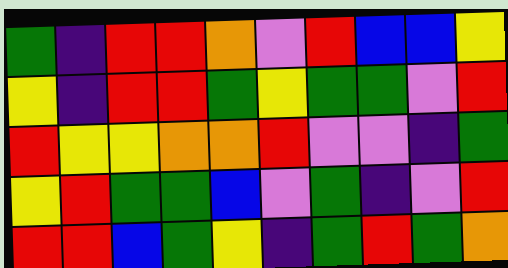[["green", "indigo", "red", "red", "orange", "violet", "red", "blue", "blue", "yellow"], ["yellow", "indigo", "red", "red", "green", "yellow", "green", "green", "violet", "red"], ["red", "yellow", "yellow", "orange", "orange", "red", "violet", "violet", "indigo", "green"], ["yellow", "red", "green", "green", "blue", "violet", "green", "indigo", "violet", "red"], ["red", "red", "blue", "green", "yellow", "indigo", "green", "red", "green", "orange"]]